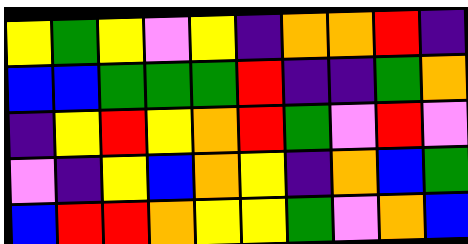[["yellow", "green", "yellow", "violet", "yellow", "indigo", "orange", "orange", "red", "indigo"], ["blue", "blue", "green", "green", "green", "red", "indigo", "indigo", "green", "orange"], ["indigo", "yellow", "red", "yellow", "orange", "red", "green", "violet", "red", "violet"], ["violet", "indigo", "yellow", "blue", "orange", "yellow", "indigo", "orange", "blue", "green"], ["blue", "red", "red", "orange", "yellow", "yellow", "green", "violet", "orange", "blue"]]